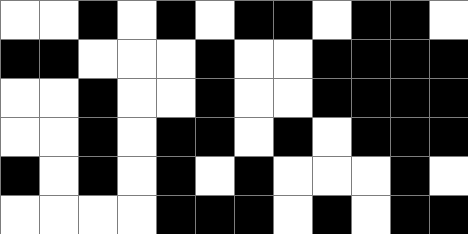[["white", "white", "black", "white", "black", "white", "black", "black", "white", "black", "black", "white"], ["black", "black", "white", "white", "white", "black", "white", "white", "black", "black", "black", "black"], ["white", "white", "black", "white", "white", "black", "white", "white", "black", "black", "black", "black"], ["white", "white", "black", "white", "black", "black", "white", "black", "white", "black", "black", "black"], ["black", "white", "black", "white", "black", "white", "black", "white", "white", "white", "black", "white"], ["white", "white", "white", "white", "black", "black", "black", "white", "black", "white", "black", "black"]]